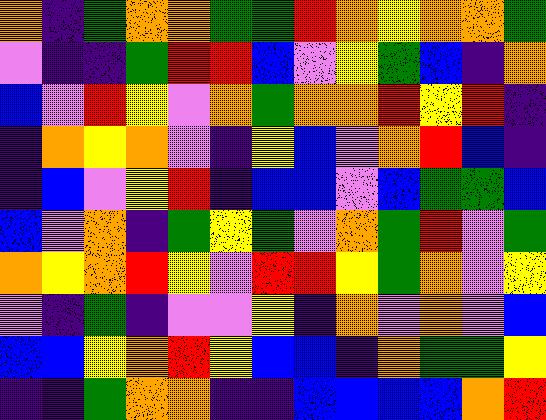[["orange", "indigo", "green", "orange", "orange", "green", "green", "red", "orange", "yellow", "orange", "orange", "green"], ["violet", "indigo", "indigo", "green", "red", "red", "blue", "violet", "yellow", "green", "blue", "indigo", "orange"], ["blue", "violet", "red", "yellow", "violet", "orange", "green", "orange", "orange", "red", "yellow", "red", "indigo"], ["indigo", "orange", "yellow", "orange", "violet", "indigo", "yellow", "blue", "violet", "orange", "red", "blue", "indigo"], ["indigo", "blue", "violet", "yellow", "red", "indigo", "blue", "blue", "violet", "blue", "green", "green", "blue"], ["blue", "violet", "orange", "indigo", "green", "yellow", "green", "violet", "orange", "green", "red", "violet", "green"], ["orange", "yellow", "orange", "red", "yellow", "violet", "red", "red", "yellow", "green", "orange", "violet", "yellow"], ["violet", "indigo", "green", "indigo", "violet", "violet", "yellow", "indigo", "orange", "violet", "orange", "violet", "blue"], ["blue", "blue", "yellow", "orange", "red", "yellow", "blue", "blue", "indigo", "orange", "green", "green", "yellow"], ["indigo", "indigo", "green", "orange", "orange", "indigo", "indigo", "blue", "blue", "blue", "blue", "orange", "red"]]